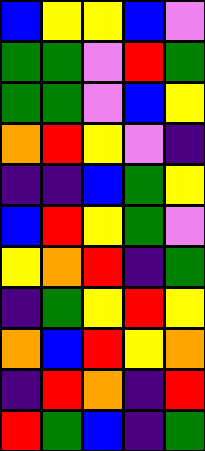[["blue", "yellow", "yellow", "blue", "violet"], ["green", "green", "violet", "red", "green"], ["green", "green", "violet", "blue", "yellow"], ["orange", "red", "yellow", "violet", "indigo"], ["indigo", "indigo", "blue", "green", "yellow"], ["blue", "red", "yellow", "green", "violet"], ["yellow", "orange", "red", "indigo", "green"], ["indigo", "green", "yellow", "red", "yellow"], ["orange", "blue", "red", "yellow", "orange"], ["indigo", "red", "orange", "indigo", "red"], ["red", "green", "blue", "indigo", "green"]]